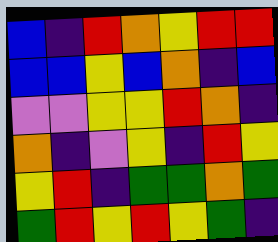[["blue", "indigo", "red", "orange", "yellow", "red", "red"], ["blue", "blue", "yellow", "blue", "orange", "indigo", "blue"], ["violet", "violet", "yellow", "yellow", "red", "orange", "indigo"], ["orange", "indigo", "violet", "yellow", "indigo", "red", "yellow"], ["yellow", "red", "indigo", "green", "green", "orange", "green"], ["green", "red", "yellow", "red", "yellow", "green", "indigo"]]